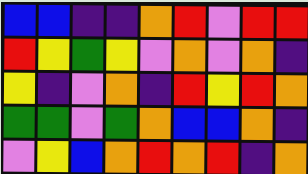[["blue", "blue", "indigo", "indigo", "orange", "red", "violet", "red", "red"], ["red", "yellow", "green", "yellow", "violet", "orange", "violet", "orange", "indigo"], ["yellow", "indigo", "violet", "orange", "indigo", "red", "yellow", "red", "orange"], ["green", "green", "violet", "green", "orange", "blue", "blue", "orange", "indigo"], ["violet", "yellow", "blue", "orange", "red", "orange", "red", "indigo", "orange"]]